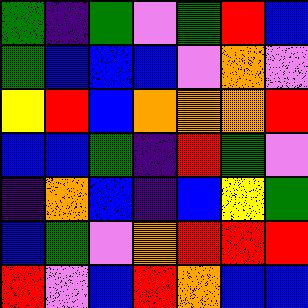[["green", "indigo", "green", "violet", "green", "red", "blue"], ["green", "blue", "blue", "blue", "violet", "orange", "violet"], ["yellow", "red", "blue", "orange", "orange", "orange", "red"], ["blue", "blue", "green", "indigo", "red", "green", "violet"], ["indigo", "orange", "blue", "indigo", "blue", "yellow", "green"], ["blue", "green", "violet", "orange", "red", "red", "red"], ["red", "violet", "blue", "red", "orange", "blue", "blue"]]